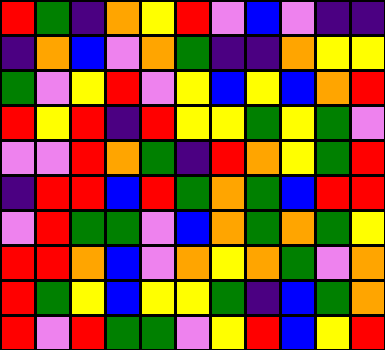[["red", "green", "indigo", "orange", "yellow", "red", "violet", "blue", "violet", "indigo", "indigo"], ["indigo", "orange", "blue", "violet", "orange", "green", "indigo", "indigo", "orange", "yellow", "yellow"], ["green", "violet", "yellow", "red", "violet", "yellow", "blue", "yellow", "blue", "orange", "red"], ["red", "yellow", "red", "indigo", "red", "yellow", "yellow", "green", "yellow", "green", "violet"], ["violet", "violet", "red", "orange", "green", "indigo", "red", "orange", "yellow", "green", "red"], ["indigo", "red", "red", "blue", "red", "green", "orange", "green", "blue", "red", "red"], ["violet", "red", "green", "green", "violet", "blue", "orange", "green", "orange", "green", "yellow"], ["red", "red", "orange", "blue", "violet", "orange", "yellow", "orange", "green", "violet", "orange"], ["red", "green", "yellow", "blue", "yellow", "yellow", "green", "indigo", "blue", "green", "orange"], ["red", "violet", "red", "green", "green", "violet", "yellow", "red", "blue", "yellow", "red"]]